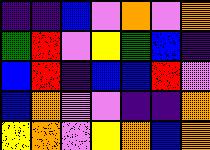[["indigo", "indigo", "blue", "violet", "orange", "violet", "orange"], ["green", "red", "violet", "yellow", "green", "blue", "indigo"], ["blue", "red", "indigo", "blue", "blue", "red", "violet"], ["blue", "orange", "violet", "violet", "indigo", "indigo", "orange"], ["yellow", "orange", "violet", "yellow", "orange", "blue", "orange"]]